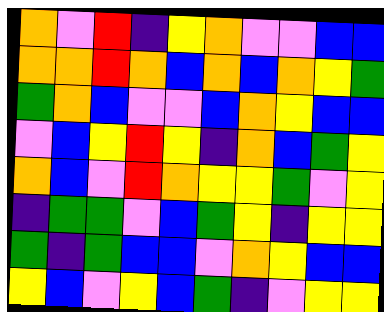[["orange", "violet", "red", "indigo", "yellow", "orange", "violet", "violet", "blue", "blue"], ["orange", "orange", "red", "orange", "blue", "orange", "blue", "orange", "yellow", "green"], ["green", "orange", "blue", "violet", "violet", "blue", "orange", "yellow", "blue", "blue"], ["violet", "blue", "yellow", "red", "yellow", "indigo", "orange", "blue", "green", "yellow"], ["orange", "blue", "violet", "red", "orange", "yellow", "yellow", "green", "violet", "yellow"], ["indigo", "green", "green", "violet", "blue", "green", "yellow", "indigo", "yellow", "yellow"], ["green", "indigo", "green", "blue", "blue", "violet", "orange", "yellow", "blue", "blue"], ["yellow", "blue", "violet", "yellow", "blue", "green", "indigo", "violet", "yellow", "yellow"]]